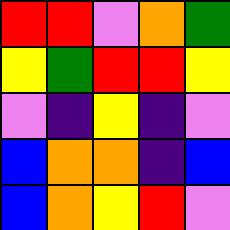[["red", "red", "violet", "orange", "green"], ["yellow", "green", "red", "red", "yellow"], ["violet", "indigo", "yellow", "indigo", "violet"], ["blue", "orange", "orange", "indigo", "blue"], ["blue", "orange", "yellow", "red", "violet"]]